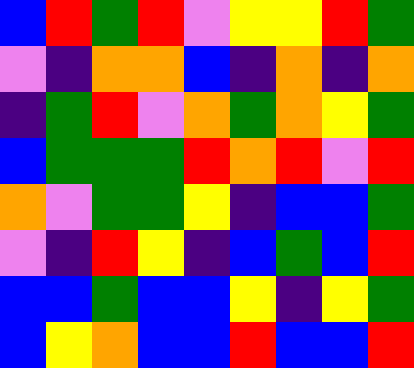[["blue", "red", "green", "red", "violet", "yellow", "yellow", "red", "green"], ["violet", "indigo", "orange", "orange", "blue", "indigo", "orange", "indigo", "orange"], ["indigo", "green", "red", "violet", "orange", "green", "orange", "yellow", "green"], ["blue", "green", "green", "green", "red", "orange", "red", "violet", "red"], ["orange", "violet", "green", "green", "yellow", "indigo", "blue", "blue", "green"], ["violet", "indigo", "red", "yellow", "indigo", "blue", "green", "blue", "red"], ["blue", "blue", "green", "blue", "blue", "yellow", "indigo", "yellow", "green"], ["blue", "yellow", "orange", "blue", "blue", "red", "blue", "blue", "red"]]